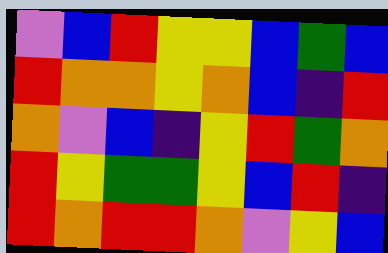[["violet", "blue", "red", "yellow", "yellow", "blue", "green", "blue"], ["red", "orange", "orange", "yellow", "orange", "blue", "indigo", "red"], ["orange", "violet", "blue", "indigo", "yellow", "red", "green", "orange"], ["red", "yellow", "green", "green", "yellow", "blue", "red", "indigo"], ["red", "orange", "red", "red", "orange", "violet", "yellow", "blue"]]